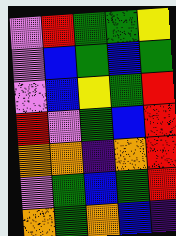[["violet", "red", "green", "green", "yellow"], ["violet", "blue", "green", "blue", "green"], ["violet", "blue", "yellow", "green", "red"], ["red", "violet", "green", "blue", "red"], ["orange", "orange", "indigo", "orange", "red"], ["violet", "green", "blue", "green", "red"], ["orange", "green", "orange", "blue", "indigo"]]